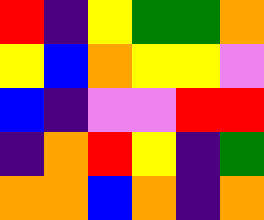[["red", "indigo", "yellow", "green", "green", "orange"], ["yellow", "blue", "orange", "yellow", "yellow", "violet"], ["blue", "indigo", "violet", "violet", "red", "red"], ["indigo", "orange", "red", "yellow", "indigo", "green"], ["orange", "orange", "blue", "orange", "indigo", "orange"]]